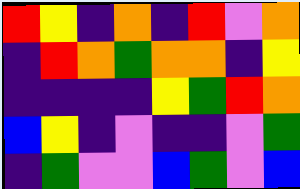[["red", "yellow", "indigo", "orange", "indigo", "red", "violet", "orange"], ["indigo", "red", "orange", "green", "orange", "orange", "indigo", "yellow"], ["indigo", "indigo", "indigo", "indigo", "yellow", "green", "red", "orange"], ["blue", "yellow", "indigo", "violet", "indigo", "indigo", "violet", "green"], ["indigo", "green", "violet", "violet", "blue", "green", "violet", "blue"]]